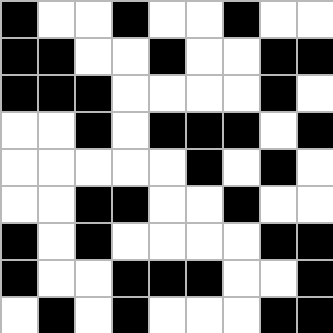[["black", "white", "white", "black", "white", "white", "black", "white", "white"], ["black", "black", "white", "white", "black", "white", "white", "black", "black"], ["black", "black", "black", "white", "white", "white", "white", "black", "white"], ["white", "white", "black", "white", "black", "black", "black", "white", "black"], ["white", "white", "white", "white", "white", "black", "white", "black", "white"], ["white", "white", "black", "black", "white", "white", "black", "white", "white"], ["black", "white", "black", "white", "white", "white", "white", "black", "black"], ["black", "white", "white", "black", "black", "black", "white", "white", "black"], ["white", "black", "white", "black", "white", "white", "white", "black", "black"]]